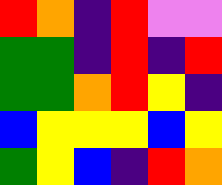[["red", "orange", "indigo", "red", "violet", "violet"], ["green", "green", "indigo", "red", "indigo", "red"], ["green", "green", "orange", "red", "yellow", "indigo"], ["blue", "yellow", "yellow", "yellow", "blue", "yellow"], ["green", "yellow", "blue", "indigo", "red", "orange"]]